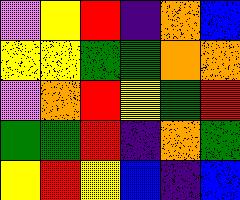[["violet", "yellow", "red", "indigo", "orange", "blue"], ["yellow", "yellow", "green", "green", "orange", "orange"], ["violet", "orange", "red", "yellow", "green", "red"], ["green", "green", "red", "indigo", "orange", "green"], ["yellow", "red", "yellow", "blue", "indigo", "blue"]]